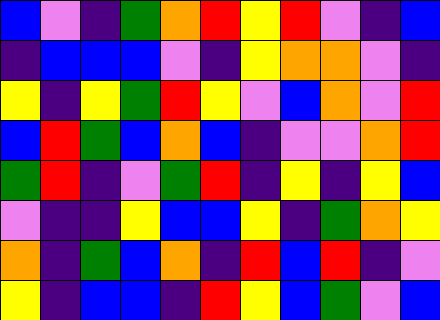[["blue", "violet", "indigo", "green", "orange", "red", "yellow", "red", "violet", "indigo", "blue"], ["indigo", "blue", "blue", "blue", "violet", "indigo", "yellow", "orange", "orange", "violet", "indigo"], ["yellow", "indigo", "yellow", "green", "red", "yellow", "violet", "blue", "orange", "violet", "red"], ["blue", "red", "green", "blue", "orange", "blue", "indigo", "violet", "violet", "orange", "red"], ["green", "red", "indigo", "violet", "green", "red", "indigo", "yellow", "indigo", "yellow", "blue"], ["violet", "indigo", "indigo", "yellow", "blue", "blue", "yellow", "indigo", "green", "orange", "yellow"], ["orange", "indigo", "green", "blue", "orange", "indigo", "red", "blue", "red", "indigo", "violet"], ["yellow", "indigo", "blue", "blue", "indigo", "red", "yellow", "blue", "green", "violet", "blue"]]